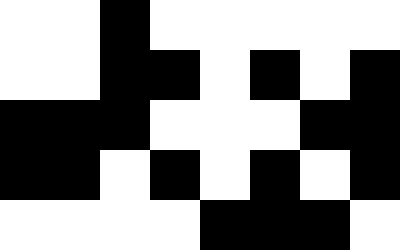[["white", "white", "black", "white", "white", "white", "white", "white"], ["white", "white", "black", "black", "white", "black", "white", "black"], ["black", "black", "black", "white", "white", "white", "black", "black"], ["black", "black", "white", "black", "white", "black", "white", "black"], ["white", "white", "white", "white", "black", "black", "black", "white"]]